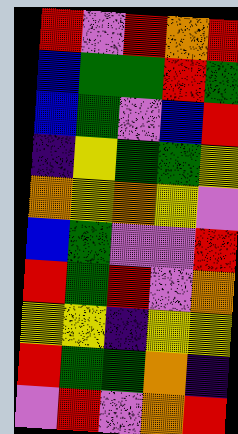[["red", "violet", "red", "orange", "red"], ["blue", "green", "green", "red", "green"], ["blue", "green", "violet", "blue", "red"], ["indigo", "yellow", "green", "green", "yellow"], ["orange", "yellow", "orange", "yellow", "violet"], ["blue", "green", "violet", "violet", "red"], ["red", "green", "red", "violet", "orange"], ["yellow", "yellow", "indigo", "yellow", "yellow"], ["red", "green", "green", "orange", "indigo"], ["violet", "red", "violet", "orange", "red"]]